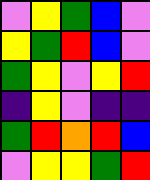[["violet", "yellow", "green", "blue", "violet"], ["yellow", "green", "red", "blue", "violet"], ["green", "yellow", "violet", "yellow", "red"], ["indigo", "yellow", "violet", "indigo", "indigo"], ["green", "red", "orange", "red", "blue"], ["violet", "yellow", "yellow", "green", "red"]]